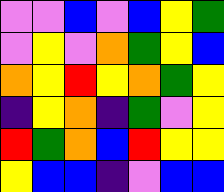[["violet", "violet", "blue", "violet", "blue", "yellow", "green"], ["violet", "yellow", "violet", "orange", "green", "yellow", "blue"], ["orange", "yellow", "red", "yellow", "orange", "green", "yellow"], ["indigo", "yellow", "orange", "indigo", "green", "violet", "yellow"], ["red", "green", "orange", "blue", "red", "yellow", "yellow"], ["yellow", "blue", "blue", "indigo", "violet", "blue", "blue"]]